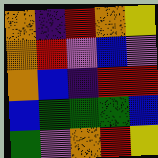[["orange", "indigo", "red", "orange", "yellow"], ["orange", "red", "violet", "blue", "violet"], ["orange", "blue", "indigo", "red", "red"], ["blue", "green", "green", "green", "blue"], ["green", "violet", "orange", "red", "yellow"]]